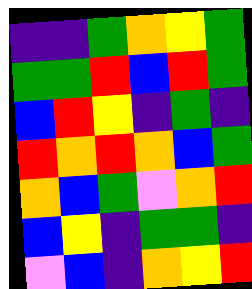[["indigo", "indigo", "green", "orange", "yellow", "green"], ["green", "green", "red", "blue", "red", "green"], ["blue", "red", "yellow", "indigo", "green", "indigo"], ["red", "orange", "red", "orange", "blue", "green"], ["orange", "blue", "green", "violet", "orange", "red"], ["blue", "yellow", "indigo", "green", "green", "indigo"], ["violet", "blue", "indigo", "orange", "yellow", "red"]]